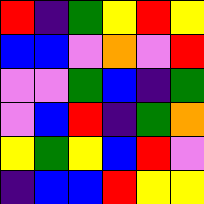[["red", "indigo", "green", "yellow", "red", "yellow"], ["blue", "blue", "violet", "orange", "violet", "red"], ["violet", "violet", "green", "blue", "indigo", "green"], ["violet", "blue", "red", "indigo", "green", "orange"], ["yellow", "green", "yellow", "blue", "red", "violet"], ["indigo", "blue", "blue", "red", "yellow", "yellow"]]